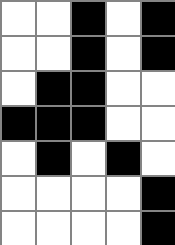[["white", "white", "black", "white", "black"], ["white", "white", "black", "white", "black"], ["white", "black", "black", "white", "white"], ["black", "black", "black", "white", "white"], ["white", "black", "white", "black", "white"], ["white", "white", "white", "white", "black"], ["white", "white", "white", "white", "black"]]